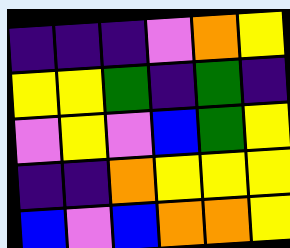[["indigo", "indigo", "indigo", "violet", "orange", "yellow"], ["yellow", "yellow", "green", "indigo", "green", "indigo"], ["violet", "yellow", "violet", "blue", "green", "yellow"], ["indigo", "indigo", "orange", "yellow", "yellow", "yellow"], ["blue", "violet", "blue", "orange", "orange", "yellow"]]